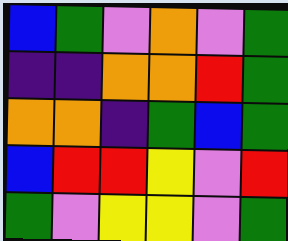[["blue", "green", "violet", "orange", "violet", "green"], ["indigo", "indigo", "orange", "orange", "red", "green"], ["orange", "orange", "indigo", "green", "blue", "green"], ["blue", "red", "red", "yellow", "violet", "red"], ["green", "violet", "yellow", "yellow", "violet", "green"]]